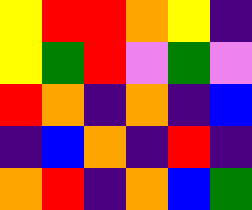[["yellow", "red", "red", "orange", "yellow", "indigo"], ["yellow", "green", "red", "violet", "green", "violet"], ["red", "orange", "indigo", "orange", "indigo", "blue"], ["indigo", "blue", "orange", "indigo", "red", "indigo"], ["orange", "red", "indigo", "orange", "blue", "green"]]